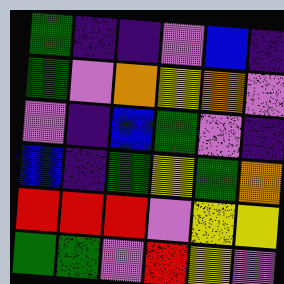[["green", "indigo", "indigo", "violet", "blue", "indigo"], ["green", "violet", "orange", "yellow", "orange", "violet"], ["violet", "indigo", "blue", "green", "violet", "indigo"], ["blue", "indigo", "green", "yellow", "green", "orange"], ["red", "red", "red", "violet", "yellow", "yellow"], ["green", "green", "violet", "red", "yellow", "violet"]]